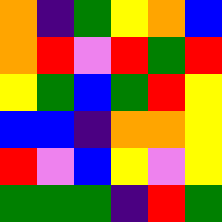[["orange", "indigo", "green", "yellow", "orange", "blue"], ["orange", "red", "violet", "red", "green", "red"], ["yellow", "green", "blue", "green", "red", "yellow"], ["blue", "blue", "indigo", "orange", "orange", "yellow"], ["red", "violet", "blue", "yellow", "violet", "yellow"], ["green", "green", "green", "indigo", "red", "green"]]